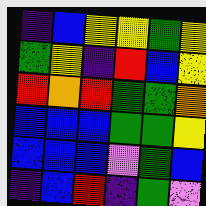[["indigo", "blue", "yellow", "yellow", "green", "yellow"], ["green", "yellow", "indigo", "red", "blue", "yellow"], ["red", "orange", "red", "green", "green", "orange"], ["blue", "blue", "blue", "green", "green", "yellow"], ["blue", "blue", "blue", "violet", "green", "blue"], ["indigo", "blue", "red", "indigo", "green", "violet"]]